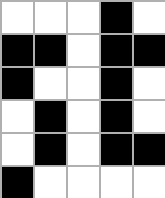[["white", "white", "white", "black", "white"], ["black", "black", "white", "black", "black"], ["black", "white", "white", "black", "white"], ["white", "black", "white", "black", "white"], ["white", "black", "white", "black", "black"], ["black", "white", "white", "white", "white"]]